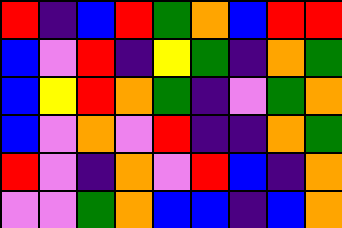[["red", "indigo", "blue", "red", "green", "orange", "blue", "red", "red"], ["blue", "violet", "red", "indigo", "yellow", "green", "indigo", "orange", "green"], ["blue", "yellow", "red", "orange", "green", "indigo", "violet", "green", "orange"], ["blue", "violet", "orange", "violet", "red", "indigo", "indigo", "orange", "green"], ["red", "violet", "indigo", "orange", "violet", "red", "blue", "indigo", "orange"], ["violet", "violet", "green", "orange", "blue", "blue", "indigo", "blue", "orange"]]